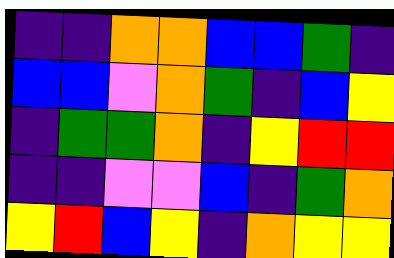[["indigo", "indigo", "orange", "orange", "blue", "blue", "green", "indigo"], ["blue", "blue", "violet", "orange", "green", "indigo", "blue", "yellow"], ["indigo", "green", "green", "orange", "indigo", "yellow", "red", "red"], ["indigo", "indigo", "violet", "violet", "blue", "indigo", "green", "orange"], ["yellow", "red", "blue", "yellow", "indigo", "orange", "yellow", "yellow"]]